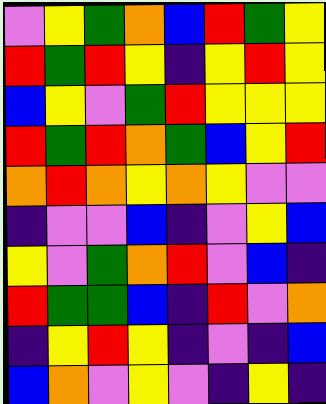[["violet", "yellow", "green", "orange", "blue", "red", "green", "yellow"], ["red", "green", "red", "yellow", "indigo", "yellow", "red", "yellow"], ["blue", "yellow", "violet", "green", "red", "yellow", "yellow", "yellow"], ["red", "green", "red", "orange", "green", "blue", "yellow", "red"], ["orange", "red", "orange", "yellow", "orange", "yellow", "violet", "violet"], ["indigo", "violet", "violet", "blue", "indigo", "violet", "yellow", "blue"], ["yellow", "violet", "green", "orange", "red", "violet", "blue", "indigo"], ["red", "green", "green", "blue", "indigo", "red", "violet", "orange"], ["indigo", "yellow", "red", "yellow", "indigo", "violet", "indigo", "blue"], ["blue", "orange", "violet", "yellow", "violet", "indigo", "yellow", "indigo"]]